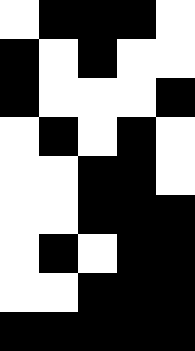[["white", "black", "black", "black", "white"], ["black", "white", "black", "white", "white"], ["black", "white", "white", "white", "black"], ["white", "black", "white", "black", "white"], ["white", "white", "black", "black", "white"], ["white", "white", "black", "black", "black"], ["white", "black", "white", "black", "black"], ["white", "white", "black", "black", "black"], ["black", "black", "black", "black", "black"]]